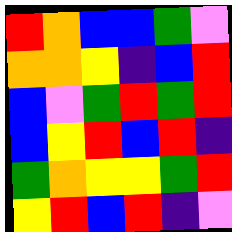[["red", "orange", "blue", "blue", "green", "violet"], ["orange", "orange", "yellow", "indigo", "blue", "red"], ["blue", "violet", "green", "red", "green", "red"], ["blue", "yellow", "red", "blue", "red", "indigo"], ["green", "orange", "yellow", "yellow", "green", "red"], ["yellow", "red", "blue", "red", "indigo", "violet"]]